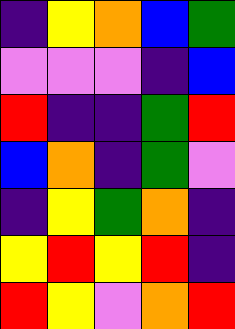[["indigo", "yellow", "orange", "blue", "green"], ["violet", "violet", "violet", "indigo", "blue"], ["red", "indigo", "indigo", "green", "red"], ["blue", "orange", "indigo", "green", "violet"], ["indigo", "yellow", "green", "orange", "indigo"], ["yellow", "red", "yellow", "red", "indigo"], ["red", "yellow", "violet", "orange", "red"]]